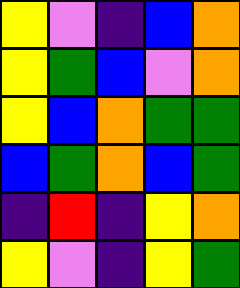[["yellow", "violet", "indigo", "blue", "orange"], ["yellow", "green", "blue", "violet", "orange"], ["yellow", "blue", "orange", "green", "green"], ["blue", "green", "orange", "blue", "green"], ["indigo", "red", "indigo", "yellow", "orange"], ["yellow", "violet", "indigo", "yellow", "green"]]